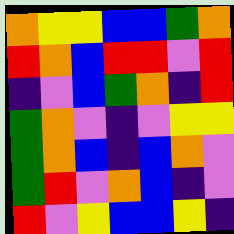[["orange", "yellow", "yellow", "blue", "blue", "green", "orange"], ["red", "orange", "blue", "red", "red", "violet", "red"], ["indigo", "violet", "blue", "green", "orange", "indigo", "red"], ["green", "orange", "violet", "indigo", "violet", "yellow", "yellow"], ["green", "orange", "blue", "indigo", "blue", "orange", "violet"], ["green", "red", "violet", "orange", "blue", "indigo", "violet"], ["red", "violet", "yellow", "blue", "blue", "yellow", "indigo"]]